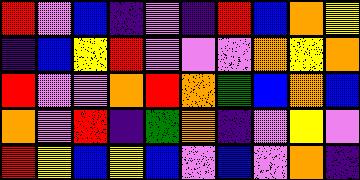[["red", "violet", "blue", "indigo", "violet", "indigo", "red", "blue", "orange", "yellow"], ["indigo", "blue", "yellow", "red", "violet", "violet", "violet", "orange", "yellow", "orange"], ["red", "violet", "violet", "orange", "red", "orange", "green", "blue", "orange", "blue"], ["orange", "violet", "red", "indigo", "green", "orange", "indigo", "violet", "yellow", "violet"], ["red", "yellow", "blue", "yellow", "blue", "violet", "blue", "violet", "orange", "indigo"]]